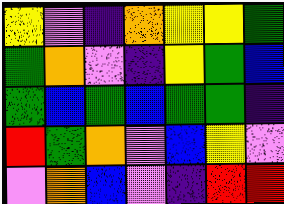[["yellow", "violet", "indigo", "orange", "yellow", "yellow", "green"], ["green", "orange", "violet", "indigo", "yellow", "green", "blue"], ["green", "blue", "green", "blue", "green", "green", "indigo"], ["red", "green", "orange", "violet", "blue", "yellow", "violet"], ["violet", "orange", "blue", "violet", "indigo", "red", "red"]]